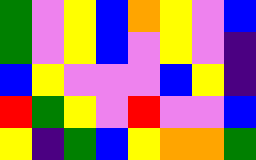[["green", "violet", "yellow", "blue", "orange", "yellow", "violet", "blue"], ["green", "violet", "yellow", "blue", "violet", "yellow", "violet", "indigo"], ["blue", "yellow", "violet", "violet", "violet", "blue", "yellow", "indigo"], ["red", "green", "yellow", "violet", "red", "violet", "violet", "blue"], ["yellow", "indigo", "green", "blue", "yellow", "orange", "orange", "green"]]